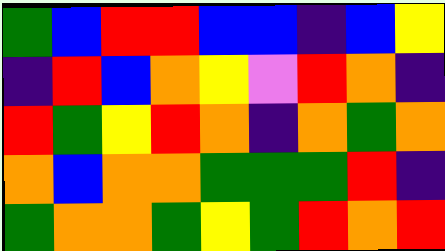[["green", "blue", "red", "red", "blue", "blue", "indigo", "blue", "yellow"], ["indigo", "red", "blue", "orange", "yellow", "violet", "red", "orange", "indigo"], ["red", "green", "yellow", "red", "orange", "indigo", "orange", "green", "orange"], ["orange", "blue", "orange", "orange", "green", "green", "green", "red", "indigo"], ["green", "orange", "orange", "green", "yellow", "green", "red", "orange", "red"]]